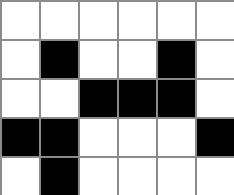[["white", "white", "white", "white", "white", "white"], ["white", "black", "white", "white", "black", "white"], ["white", "white", "black", "black", "black", "white"], ["black", "black", "white", "white", "white", "black"], ["white", "black", "white", "white", "white", "white"]]